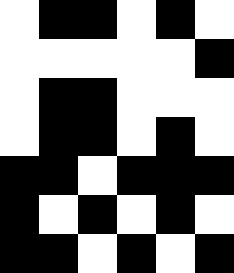[["white", "black", "black", "white", "black", "white"], ["white", "white", "white", "white", "white", "black"], ["white", "black", "black", "white", "white", "white"], ["white", "black", "black", "white", "black", "white"], ["black", "black", "white", "black", "black", "black"], ["black", "white", "black", "white", "black", "white"], ["black", "black", "white", "black", "white", "black"]]